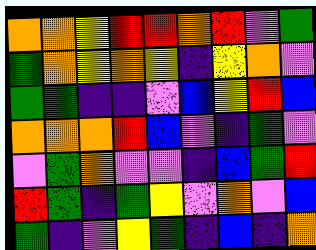[["orange", "orange", "yellow", "red", "red", "orange", "red", "violet", "green"], ["green", "orange", "yellow", "orange", "yellow", "indigo", "yellow", "orange", "violet"], ["green", "green", "indigo", "indigo", "violet", "blue", "yellow", "red", "blue"], ["orange", "orange", "orange", "red", "blue", "violet", "indigo", "green", "violet"], ["violet", "green", "orange", "violet", "violet", "indigo", "blue", "green", "red"], ["red", "green", "indigo", "green", "yellow", "violet", "orange", "violet", "blue"], ["green", "indigo", "violet", "yellow", "green", "indigo", "blue", "indigo", "orange"]]